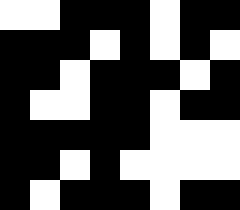[["white", "white", "black", "black", "black", "white", "black", "black"], ["black", "black", "black", "white", "black", "white", "black", "white"], ["black", "black", "white", "black", "black", "black", "white", "black"], ["black", "white", "white", "black", "black", "white", "black", "black"], ["black", "black", "black", "black", "black", "white", "white", "white"], ["black", "black", "white", "black", "white", "white", "white", "white"], ["black", "white", "black", "black", "black", "white", "black", "black"]]